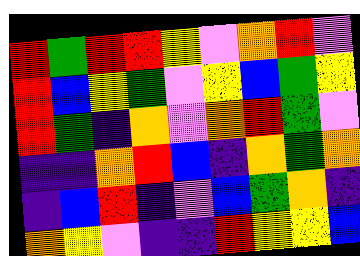[["red", "green", "red", "red", "yellow", "violet", "orange", "red", "violet"], ["red", "blue", "yellow", "green", "violet", "yellow", "blue", "green", "yellow"], ["red", "green", "indigo", "orange", "violet", "orange", "red", "green", "violet"], ["indigo", "indigo", "orange", "red", "blue", "indigo", "orange", "green", "orange"], ["indigo", "blue", "red", "indigo", "violet", "blue", "green", "orange", "indigo"], ["orange", "yellow", "violet", "indigo", "indigo", "red", "yellow", "yellow", "blue"]]